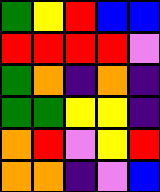[["green", "yellow", "red", "blue", "blue"], ["red", "red", "red", "red", "violet"], ["green", "orange", "indigo", "orange", "indigo"], ["green", "green", "yellow", "yellow", "indigo"], ["orange", "red", "violet", "yellow", "red"], ["orange", "orange", "indigo", "violet", "blue"]]